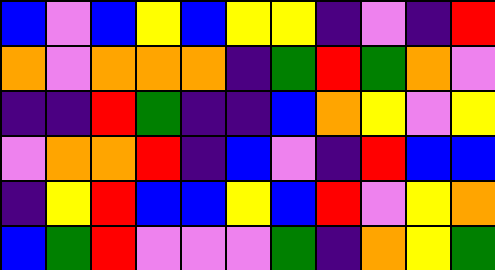[["blue", "violet", "blue", "yellow", "blue", "yellow", "yellow", "indigo", "violet", "indigo", "red"], ["orange", "violet", "orange", "orange", "orange", "indigo", "green", "red", "green", "orange", "violet"], ["indigo", "indigo", "red", "green", "indigo", "indigo", "blue", "orange", "yellow", "violet", "yellow"], ["violet", "orange", "orange", "red", "indigo", "blue", "violet", "indigo", "red", "blue", "blue"], ["indigo", "yellow", "red", "blue", "blue", "yellow", "blue", "red", "violet", "yellow", "orange"], ["blue", "green", "red", "violet", "violet", "violet", "green", "indigo", "orange", "yellow", "green"]]